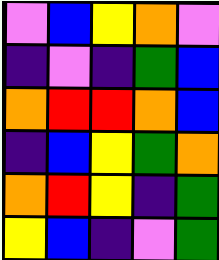[["violet", "blue", "yellow", "orange", "violet"], ["indigo", "violet", "indigo", "green", "blue"], ["orange", "red", "red", "orange", "blue"], ["indigo", "blue", "yellow", "green", "orange"], ["orange", "red", "yellow", "indigo", "green"], ["yellow", "blue", "indigo", "violet", "green"]]